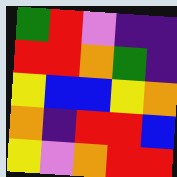[["green", "red", "violet", "indigo", "indigo"], ["red", "red", "orange", "green", "indigo"], ["yellow", "blue", "blue", "yellow", "orange"], ["orange", "indigo", "red", "red", "blue"], ["yellow", "violet", "orange", "red", "red"]]